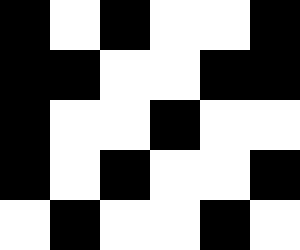[["black", "white", "black", "white", "white", "black"], ["black", "black", "white", "white", "black", "black"], ["black", "white", "white", "black", "white", "white"], ["black", "white", "black", "white", "white", "black"], ["white", "black", "white", "white", "black", "white"]]